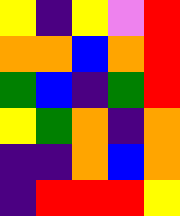[["yellow", "indigo", "yellow", "violet", "red"], ["orange", "orange", "blue", "orange", "red"], ["green", "blue", "indigo", "green", "red"], ["yellow", "green", "orange", "indigo", "orange"], ["indigo", "indigo", "orange", "blue", "orange"], ["indigo", "red", "red", "red", "yellow"]]